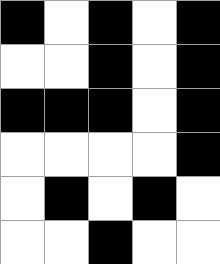[["black", "white", "black", "white", "black"], ["white", "white", "black", "white", "black"], ["black", "black", "black", "white", "black"], ["white", "white", "white", "white", "black"], ["white", "black", "white", "black", "white"], ["white", "white", "black", "white", "white"]]